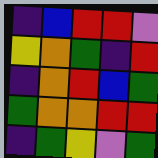[["indigo", "blue", "red", "red", "violet"], ["yellow", "orange", "green", "indigo", "red"], ["indigo", "orange", "red", "blue", "green"], ["green", "orange", "orange", "red", "red"], ["indigo", "green", "yellow", "violet", "green"]]